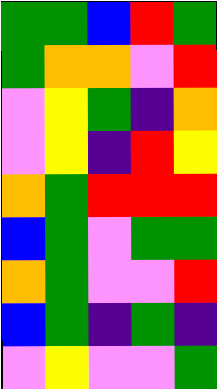[["green", "green", "blue", "red", "green"], ["green", "orange", "orange", "violet", "red"], ["violet", "yellow", "green", "indigo", "orange"], ["violet", "yellow", "indigo", "red", "yellow"], ["orange", "green", "red", "red", "red"], ["blue", "green", "violet", "green", "green"], ["orange", "green", "violet", "violet", "red"], ["blue", "green", "indigo", "green", "indigo"], ["violet", "yellow", "violet", "violet", "green"]]